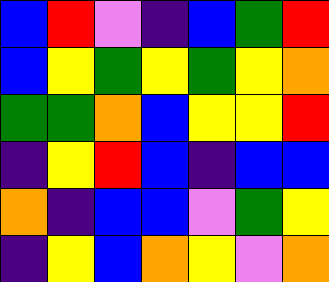[["blue", "red", "violet", "indigo", "blue", "green", "red"], ["blue", "yellow", "green", "yellow", "green", "yellow", "orange"], ["green", "green", "orange", "blue", "yellow", "yellow", "red"], ["indigo", "yellow", "red", "blue", "indigo", "blue", "blue"], ["orange", "indigo", "blue", "blue", "violet", "green", "yellow"], ["indigo", "yellow", "blue", "orange", "yellow", "violet", "orange"]]